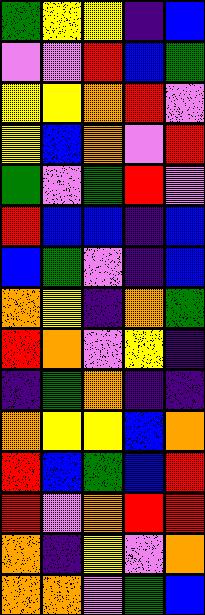[["green", "yellow", "yellow", "indigo", "blue"], ["violet", "violet", "red", "blue", "green"], ["yellow", "yellow", "orange", "red", "violet"], ["yellow", "blue", "orange", "violet", "red"], ["green", "violet", "green", "red", "violet"], ["red", "blue", "blue", "indigo", "blue"], ["blue", "green", "violet", "indigo", "blue"], ["orange", "yellow", "indigo", "orange", "green"], ["red", "orange", "violet", "yellow", "indigo"], ["indigo", "green", "orange", "indigo", "indigo"], ["orange", "yellow", "yellow", "blue", "orange"], ["red", "blue", "green", "blue", "red"], ["red", "violet", "orange", "red", "red"], ["orange", "indigo", "yellow", "violet", "orange"], ["orange", "orange", "violet", "green", "blue"]]